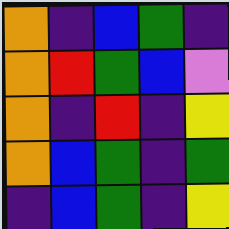[["orange", "indigo", "blue", "green", "indigo"], ["orange", "red", "green", "blue", "violet"], ["orange", "indigo", "red", "indigo", "yellow"], ["orange", "blue", "green", "indigo", "green"], ["indigo", "blue", "green", "indigo", "yellow"]]